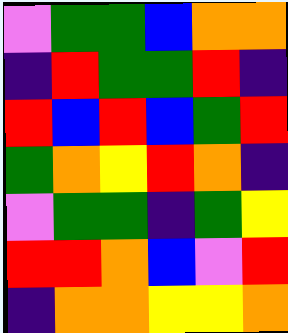[["violet", "green", "green", "blue", "orange", "orange"], ["indigo", "red", "green", "green", "red", "indigo"], ["red", "blue", "red", "blue", "green", "red"], ["green", "orange", "yellow", "red", "orange", "indigo"], ["violet", "green", "green", "indigo", "green", "yellow"], ["red", "red", "orange", "blue", "violet", "red"], ["indigo", "orange", "orange", "yellow", "yellow", "orange"]]